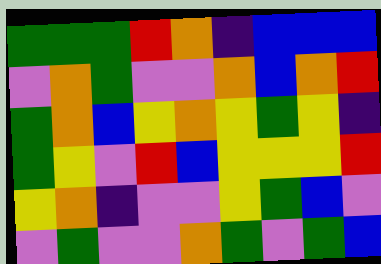[["green", "green", "green", "red", "orange", "indigo", "blue", "blue", "blue"], ["violet", "orange", "green", "violet", "violet", "orange", "blue", "orange", "red"], ["green", "orange", "blue", "yellow", "orange", "yellow", "green", "yellow", "indigo"], ["green", "yellow", "violet", "red", "blue", "yellow", "yellow", "yellow", "red"], ["yellow", "orange", "indigo", "violet", "violet", "yellow", "green", "blue", "violet"], ["violet", "green", "violet", "violet", "orange", "green", "violet", "green", "blue"]]